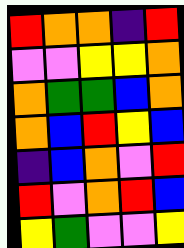[["red", "orange", "orange", "indigo", "red"], ["violet", "violet", "yellow", "yellow", "orange"], ["orange", "green", "green", "blue", "orange"], ["orange", "blue", "red", "yellow", "blue"], ["indigo", "blue", "orange", "violet", "red"], ["red", "violet", "orange", "red", "blue"], ["yellow", "green", "violet", "violet", "yellow"]]